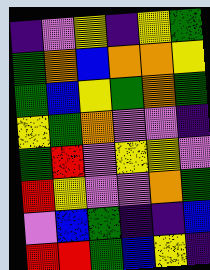[["indigo", "violet", "yellow", "indigo", "yellow", "green"], ["green", "orange", "blue", "orange", "orange", "yellow"], ["green", "blue", "yellow", "green", "orange", "green"], ["yellow", "green", "orange", "violet", "violet", "indigo"], ["green", "red", "violet", "yellow", "yellow", "violet"], ["red", "yellow", "violet", "violet", "orange", "green"], ["violet", "blue", "green", "indigo", "indigo", "blue"], ["red", "red", "green", "blue", "yellow", "indigo"]]